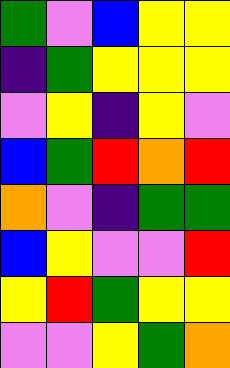[["green", "violet", "blue", "yellow", "yellow"], ["indigo", "green", "yellow", "yellow", "yellow"], ["violet", "yellow", "indigo", "yellow", "violet"], ["blue", "green", "red", "orange", "red"], ["orange", "violet", "indigo", "green", "green"], ["blue", "yellow", "violet", "violet", "red"], ["yellow", "red", "green", "yellow", "yellow"], ["violet", "violet", "yellow", "green", "orange"]]